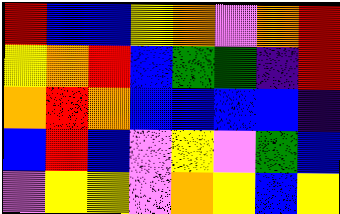[["red", "blue", "blue", "yellow", "orange", "violet", "orange", "red"], ["yellow", "orange", "red", "blue", "green", "green", "indigo", "red"], ["orange", "red", "orange", "blue", "blue", "blue", "blue", "indigo"], ["blue", "red", "blue", "violet", "yellow", "violet", "green", "blue"], ["violet", "yellow", "yellow", "violet", "orange", "yellow", "blue", "yellow"]]